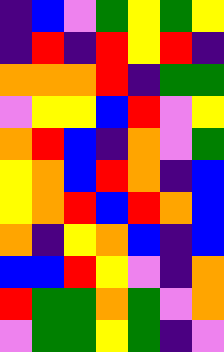[["indigo", "blue", "violet", "green", "yellow", "green", "yellow"], ["indigo", "red", "indigo", "red", "yellow", "red", "indigo"], ["orange", "orange", "orange", "red", "indigo", "green", "green"], ["violet", "yellow", "yellow", "blue", "red", "violet", "yellow"], ["orange", "red", "blue", "indigo", "orange", "violet", "green"], ["yellow", "orange", "blue", "red", "orange", "indigo", "blue"], ["yellow", "orange", "red", "blue", "red", "orange", "blue"], ["orange", "indigo", "yellow", "orange", "blue", "indigo", "blue"], ["blue", "blue", "red", "yellow", "violet", "indigo", "orange"], ["red", "green", "green", "orange", "green", "violet", "orange"], ["violet", "green", "green", "yellow", "green", "indigo", "violet"]]